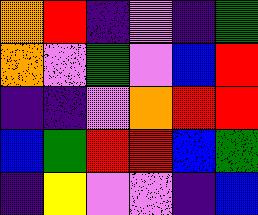[["orange", "red", "indigo", "violet", "indigo", "green"], ["orange", "violet", "green", "violet", "blue", "red"], ["indigo", "indigo", "violet", "orange", "red", "red"], ["blue", "green", "red", "red", "blue", "green"], ["indigo", "yellow", "violet", "violet", "indigo", "blue"]]